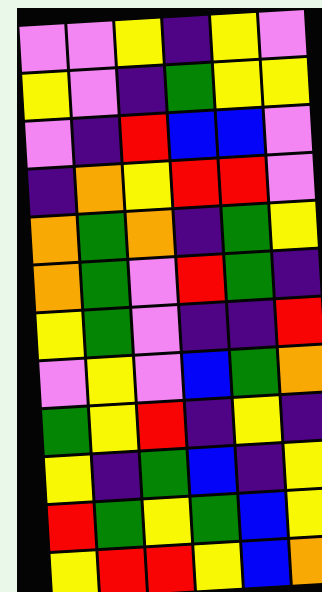[["violet", "violet", "yellow", "indigo", "yellow", "violet"], ["yellow", "violet", "indigo", "green", "yellow", "yellow"], ["violet", "indigo", "red", "blue", "blue", "violet"], ["indigo", "orange", "yellow", "red", "red", "violet"], ["orange", "green", "orange", "indigo", "green", "yellow"], ["orange", "green", "violet", "red", "green", "indigo"], ["yellow", "green", "violet", "indigo", "indigo", "red"], ["violet", "yellow", "violet", "blue", "green", "orange"], ["green", "yellow", "red", "indigo", "yellow", "indigo"], ["yellow", "indigo", "green", "blue", "indigo", "yellow"], ["red", "green", "yellow", "green", "blue", "yellow"], ["yellow", "red", "red", "yellow", "blue", "orange"]]